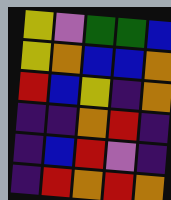[["yellow", "violet", "green", "green", "blue"], ["yellow", "orange", "blue", "blue", "orange"], ["red", "blue", "yellow", "indigo", "orange"], ["indigo", "indigo", "orange", "red", "indigo"], ["indigo", "blue", "red", "violet", "indigo"], ["indigo", "red", "orange", "red", "orange"]]